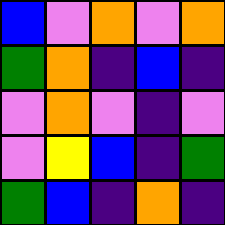[["blue", "violet", "orange", "violet", "orange"], ["green", "orange", "indigo", "blue", "indigo"], ["violet", "orange", "violet", "indigo", "violet"], ["violet", "yellow", "blue", "indigo", "green"], ["green", "blue", "indigo", "orange", "indigo"]]